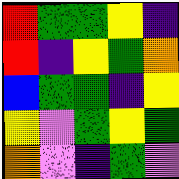[["red", "green", "green", "yellow", "indigo"], ["red", "indigo", "yellow", "green", "orange"], ["blue", "green", "green", "indigo", "yellow"], ["yellow", "violet", "green", "yellow", "green"], ["orange", "violet", "indigo", "green", "violet"]]